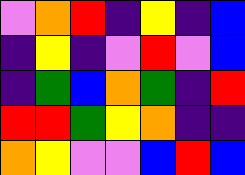[["violet", "orange", "red", "indigo", "yellow", "indigo", "blue"], ["indigo", "yellow", "indigo", "violet", "red", "violet", "blue"], ["indigo", "green", "blue", "orange", "green", "indigo", "red"], ["red", "red", "green", "yellow", "orange", "indigo", "indigo"], ["orange", "yellow", "violet", "violet", "blue", "red", "blue"]]